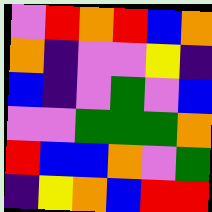[["violet", "red", "orange", "red", "blue", "orange"], ["orange", "indigo", "violet", "violet", "yellow", "indigo"], ["blue", "indigo", "violet", "green", "violet", "blue"], ["violet", "violet", "green", "green", "green", "orange"], ["red", "blue", "blue", "orange", "violet", "green"], ["indigo", "yellow", "orange", "blue", "red", "red"]]